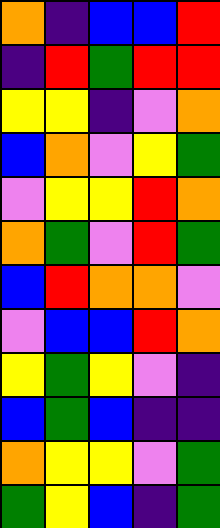[["orange", "indigo", "blue", "blue", "red"], ["indigo", "red", "green", "red", "red"], ["yellow", "yellow", "indigo", "violet", "orange"], ["blue", "orange", "violet", "yellow", "green"], ["violet", "yellow", "yellow", "red", "orange"], ["orange", "green", "violet", "red", "green"], ["blue", "red", "orange", "orange", "violet"], ["violet", "blue", "blue", "red", "orange"], ["yellow", "green", "yellow", "violet", "indigo"], ["blue", "green", "blue", "indigo", "indigo"], ["orange", "yellow", "yellow", "violet", "green"], ["green", "yellow", "blue", "indigo", "green"]]